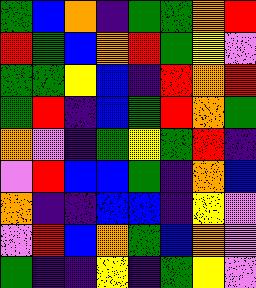[["green", "blue", "orange", "indigo", "green", "green", "orange", "red"], ["red", "green", "blue", "orange", "red", "green", "yellow", "violet"], ["green", "green", "yellow", "blue", "indigo", "red", "orange", "red"], ["green", "red", "indigo", "blue", "green", "red", "orange", "green"], ["orange", "violet", "indigo", "green", "yellow", "green", "red", "indigo"], ["violet", "red", "blue", "blue", "green", "indigo", "orange", "blue"], ["orange", "indigo", "indigo", "blue", "blue", "indigo", "yellow", "violet"], ["violet", "red", "blue", "orange", "green", "blue", "orange", "violet"], ["green", "indigo", "indigo", "yellow", "indigo", "green", "yellow", "violet"]]